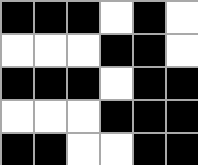[["black", "black", "black", "white", "black", "white"], ["white", "white", "white", "black", "black", "white"], ["black", "black", "black", "white", "black", "black"], ["white", "white", "white", "black", "black", "black"], ["black", "black", "white", "white", "black", "black"]]